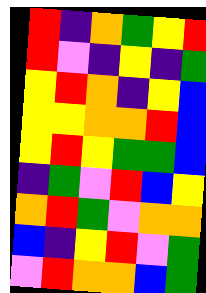[["red", "indigo", "orange", "green", "yellow", "red"], ["red", "violet", "indigo", "yellow", "indigo", "green"], ["yellow", "red", "orange", "indigo", "yellow", "blue"], ["yellow", "yellow", "orange", "orange", "red", "blue"], ["yellow", "red", "yellow", "green", "green", "blue"], ["indigo", "green", "violet", "red", "blue", "yellow"], ["orange", "red", "green", "violet", "orange", "orange"], ["blue", "indigo", "yellow", "red", "violet", "green"], ["violet", "red", "orange", "orange", "blue", "green"]]